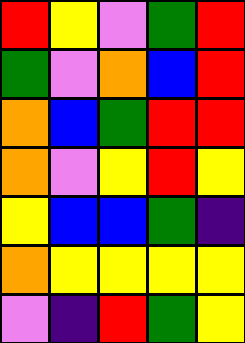[["red", "yellow", "violet", "green", "red"], ["green", "violet", "orange", "blue", "red"], ["orange", "blue", "green", "red", "red"], ["orange", "violet", "yellow", "red", "yellow"], ["yellow", "blue", "blue", "green", "indigo"], ["orange", "yellow", "yellow", "yellow", "yellow"], ["violet", "indigo", "red", "green", "yellow"]]